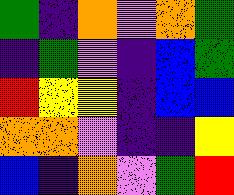[["green", "indigo", "orange", "violet", "orange", "green"], ["indigo", "green", "violet", "indigo", "blue", "green"], ["red", "yellow", "yellow", "indigo", "blue", "blue"], ["orange", "orange", "violet", "indigo", "indigo", "yellow"], ["blue", "indigo", "orange", "violet", "green", "red"]]